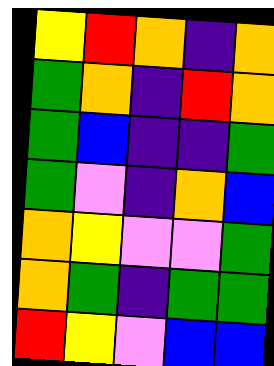[["yellow", "red", "orange", "indigo", "orange"], ["green", "orange", "indigo", "red", "orange"], ["green", "blue", "indigo", "indigo", "green"], ["green", "violet", "indigo", "orange", "blue"], ["orange", "yellow", "violet", "violet", "green"], ["orange", "green", "indigo", "green", "green"], ["red", "yellow", "violet", "blue", "blue"]]